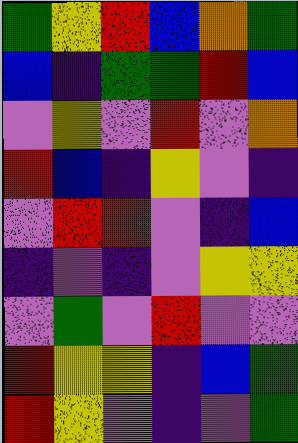[["green", "yellow", "red", "blue", "orange", "green"], ["blue", "indigo", "green", "green", "red", "blue"], ["violet", "yellow", "violet", "red", "violet", "orange"], ["red", "blue", "indigo", "yellow", "violet", "indigo"], ["violet", "red", "red", "violet", "indigo", "blue"], ["indigo", "violet", "indigo", "violet", "yellow", "yellow"], ["violet", "green", "violet", "red", "violet", "violet"], ["red", "yellow", "yellow", "indigo", "blue", "green"], ["red", "yellow", "violet", "indigo", "violet", "green"]]